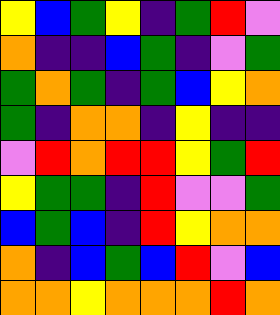[["yellow", "blue", "green", "yellow", "indigo", "green", "red", "violet"], ["orange", "indigo", "indigo", "blue", "green", "indigo", "violet", "green"], ["green", "orange", "green", "indigo", "green", "blue", "yellow", "orange"], ["green", "indigo", "orange", "orange", "indigo", "yellow", "indigo", "indigo"], ["violet", "red", "orange", "red", "red", "yellow", "green", "red"], ["yellow", "green", "green", "indigo", "red", "violet", "violet", "green"], ["blue", "green", "blue", "indigo", "red", "yellow", "orange", "orange"], ["orange", "indigo", "blue", "green", "blue", "red", "violet", "blue"], ["orange", "orange", "yellow", "orange", "orange", "orange", "red", "orange"]]